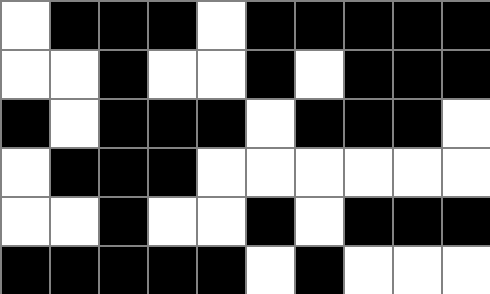[["white", "black", "black", "black", "white", "black", "black", "black", "black", "black"], ["white", "white", "black", "white", "white", "black", "white", "black", "black", "black"], ["black", "white", "black", "black", "black", "white", "black", "black", "black", "white"], ["white", "black", "black", "black", "white", "white", "white", "white", "white", "white"], ["white", "white", "black", "white", "white", "black", "white", "black", "black", "black"], ["black", "black", "black", "black", "black", "white", "black", "white", "white", "white"]]